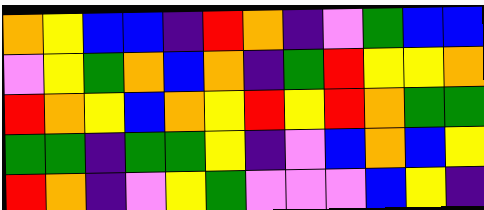[["orange", "yellow", "blue", "blue", "indigo", "red", "orange", "indigo", "violet", "green", "blue", "blue"], ["violet", "yellow", "green", "orange", "blue", "orange", "indigo", "green", "red", "yellow", "yellow", "orange"], ["red", "orange", "yellow", "blue", "orange", "yellow", "red", "yellow", "red", "orange", "green", "green"], ["green", "green", "indigo", "green", "green", "yellow", "indigo", "violet", "blue", "orange", "blue", "yellow"], ["red", "orange", "indigo", "violet", "yellow", "green", "violet", "violet", "violet", "blue", "yellow", "indigo"]]